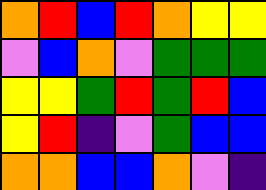[["orange", "red", "blue", "red", "orange", "yellow", "yellow"], ["violet", "blue", "orange", "violet", "green", "green", "green"], ["yellow", "yellow", "green", "red", "green", "red", "blue"], ["yellow", "red", "indigo", "violet", "green", "blue", "blue"], ["orange", "orange", "blue", "blue", "orange", "violet", "indigo"]]